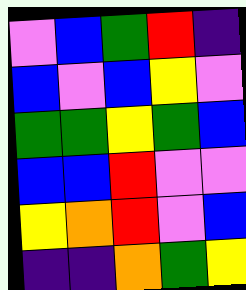[["violet", "blue", "green", "red", "indigo"], ["blue", "violet", "blue", "yellow", "violet"], ["green", "green", "yellow", "green", "blue"], ["blue", "blue", "red", "violet", "violet"], ["yellow", "orange", "red", "violet", "blue"], ["indigo", "indigo", "orange", "green", "yellow"]]